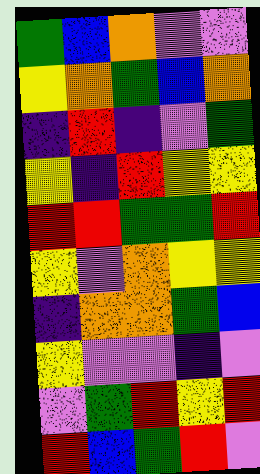[["green", "blue", "orange", "violet", "violet"], ["yellow", "orange", "green", "blue", "orange"], ["indigo", "red", "indigo", "violet", "green"], ["yellow", "indigo", "red", "yellow", "yellow"], ["red", "red", "green", "green", "red"], ["yellow", "violet", "orange", "yellow", "yellow"], ["indigo", "orange", "orange", "green", "blue"], ["yellow", "violet", "violet", "indigo", "violet"], ["violet", "green", "red", "yellow", "red"], ["red", "blue", "green", "red", "violet"]]